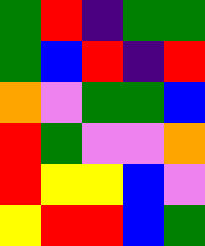[["green", "red", "indigo", "green", "green"], ["green", "blue", "red", "indigo", "red"], ["orange", "violet", "green", "green", "blue"], ["red", "green", "violet", "violet", "orange"], ["red", "yellow", "yellow", "blue", "violet"], ["yellow", "red", "red", "blue", "green"]]